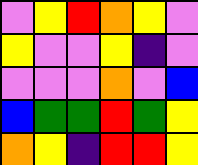[["violet", "yellow", "red", "orange", "yellow", "violet"], ["yellow", "violet", "violet", "yellow", "indigo", "violet"], ["violet", "violet", "violet", "orange", "violet", "blue"], ["blue", "green", "green", "red", "green", "yellow"], ["orange", "yellow", "indigo", "red", "red", "yellow"]]